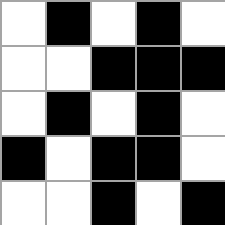[["white", "black", "white", "black", "white"], ["white", "white", "black", "black", "black"], ["white", "black", "white", "black", "white"], ["black", "white", "black", "black", "white"], ["white", "white", "black", "white", "black"]]